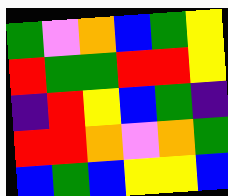[["green", "violet", "orange", "blue", "green", "yellow"], ["red", "green", "green", "red", "red", "yellow"], ["indigo", "red", "yellow", "blue", "green", "indigo"], ["red", "red", "orange", "violet", "orange", "green"], ["blue", "green", "blue", "yellow", "yellow", "blue"]]